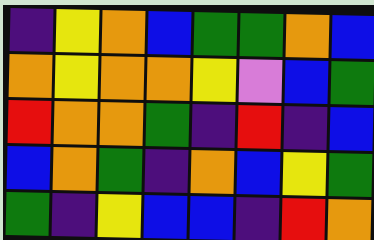[["indigo", "yellow", "orange", "blue", "green", "green", "orange", "blue"], ["orange", "yellow", "orange", "orange", "yellow", "violet", "blue", "green"], ["red", "orange", "orange", "green", "indigo", "red", "indigo", "blue"], ["blue", "orange", "green", "indigo", "orange", "blue", "yellow", "green"], ["green", "indigo", "yellow", "blue", "blue", "indigo", "red", "orange"]]